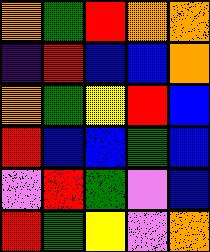[["orange", "green", "red", "orange", "orange"], ["indigo", "red", "blue", "blue", "orange"], ["orange", "green", "yellow", "red", "blue"], ["red", "blue", "blue", "green", "blue"], ["violet", "red", "green", "violet", "blue"], ["red", "green", "yellow", "violet", "orange"]]